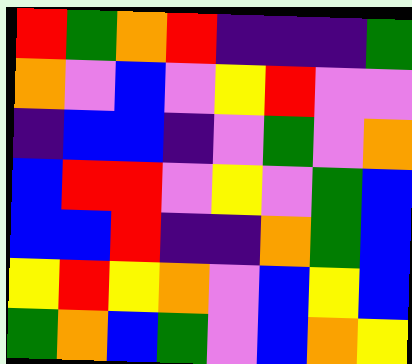[["red", "green", "orange", "red", "indigo", "indigo", "indigo", "green"], ["orange", "violet", "blue", "violet", "yellow", "red", "violet", "violet"], ["indigo", "blue", "blue", "indigo", "violet", "green", "violet", "orange"], ["blue", "red", "red", "violet", "yellow", "violet", "green", "blue"], ["blue", "blue", "red", "indigo", "indigo", "orange", "green", "blue"], ["yellow", "red", "yellow", "orange", "violet", "blue", "yellow", "blue"], ["green", "orange", "blue", "green", "violet", "blue", "orange", "yellow"]]